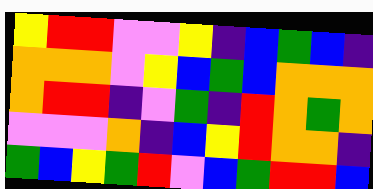[["yellow", "red", "red", "violet", "violet", "yellow", "indigo", "blue", "green", "blue", "indigo"], ["orange", "orange", "orange", "violet", "yellow", "blue", "green", "blue", "orange", "orange", "orange"], ["orange", "red", "red", "indigo", "violet", "green", "indigo", "red", "orange", "green", "orange"], ["violet", "violet", "violet", "orange", "indigo", "blue", "yellow", "red", "orange", "orange", "indigo"], ["green", "blue", "yellow", "green", "red", "violet", "blue", "green", "red", "red", "blue"]]